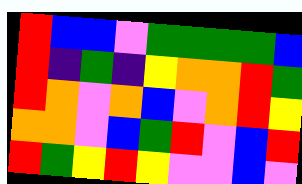[["red", "blue", "blue", "violet", "green", "green", "green", "green", "blue"], ["red", "indigo", "green", "indigo", "yellow", "orange", "orange", "red", "green"], ["red", "orange", "violet", "orange", "blue", "violet", "orange", "red", "yellow"], ["orange", "orange", "violet", "blue", "green", "red", "violet", "blue", "red"], ["red", "green", "yellow", "red", "yellow", "violet", "violet", "blue", "violet"]]